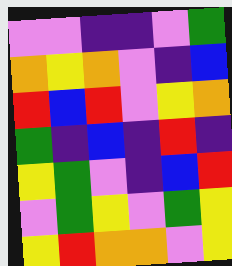[["violet", "violet", "indigo", "indigo", "violet", "green"], ["orange", "yellow", "orange", "violet", "indigo", "blue"], ["red", "blue", "red", "violet", "yellow", "orange"], ["green", "indigo", "blue", "indigo", "red", "indigo"], ["yellow", "green", "violet", "indigo", "blue", "red"], ["violet", "green", "yellow", "violet", "green", "yellow"], ["yellow", "red", "orange", "orange", "violet", "yellow"]]